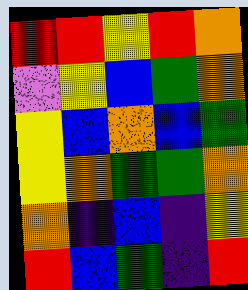[["red", "red", "yellow", "red", "orange"], ["violet", "yellow", "blue", "green", "orange"], ["yellow", "blue", "orange", "blue", "green"], ["yellow", "orange", "green", "green", "orange"], ["orange", "indigo", "blue", "indigo", "yellow"], ["red", "blue", "green", "indigo", "red"]]